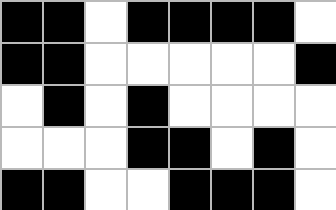[["black", "black", "white", "black", "black", "black", "black", "white"], ["black", "black", "white", "white", "white", "white", "white", "black"], ["white", "black", "white", "black", "white", "white", "white", "white"], ["white", "white", "white", "black", "black", "white", "black", "white"], ["black", "black", "white", "white", "black", "black", "black", "white"]]